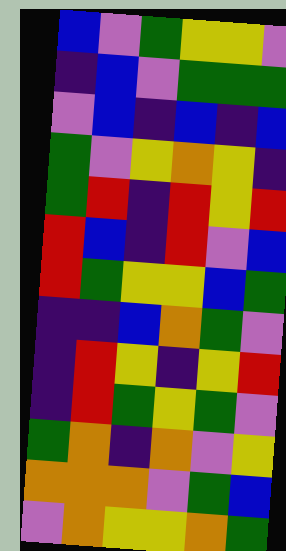[["blue", "violet", "green", "yellow", "yellow", "violet"], ["indigo", "blue", "violet", "green", "green", "green"], ["violet", "blue", "indigo", "blue", "indigo", "blue"], ["green", "violet", "yellow", "orange", "yellow", "indigo"], ["green", "red", "indigo", "red", "yellow", "red"], ["red", "blue", "indigo", "red", "violet", "blue"], ["red", "green", "yellow", "yellow", "blue", "green"], ["indigo", "indigo", "blue", "orange", "green", "violet"], ["indigo", "red", "yellow", "indigo", "yellow", "red"], ["indigo", "red", "green", "yellow", "green", "violet"], ["green", "orange", "indigo", "orange", "violet", "yellow"], ["orange", "orange", "orange", "violet", "green", "blue"], ["violet", "orange", "yellow", "yellow", "orange", "green"]]